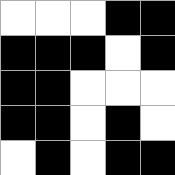[["white", "white", "white", "black", "black"], ["black", "black", "black", "white", "black"], ["black", "black", "white", "white", "white"], ["black", "black", "white", "black", "white"], ["white", "black", "white", "black", "black"]]